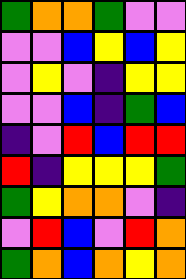[["green", "orange", "orange", "green", "violet", "violet"], ["violet", "violet", "blue", "yellow", "blue", "yellow"], ["violet", "yellow", "violet", "indigo", "yellow", "yellow"], ["violet", "violet", "blue", "indigo", "green", "blue"], ["indigo", "violet", "red", "blue", "red", "red"], ["red", "indigo", "yellow", "yellow", "yellow", "green"], ["green", "yellow", "orange", "orange", "violet", "indigo"], ["violet", "red", "blue", "violet", "red", "orange"], ["green", "orange", "blue", "orange", "yellow", "orange"]]